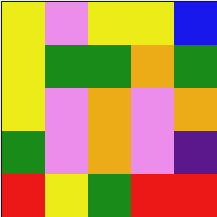[["yellow", "violet", "yellow", "yellow", "blue"], ["yellow", "green", "green", "orange", "green"], ["yellow", "violet", "orange", "violet", "orange"], ["green", "violet", "orange", "violet", "indigo"], ["red", "yellow", "green", "red", "red"]]